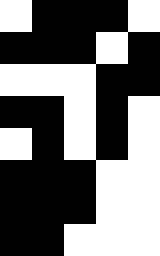[["white", "black", "black", "black", "white"], ["black", "black", "black", "white", "black"], ["white", "white", "white", "black", "black"], ["black", "black", "white", "black", "white"], ["white", "black", "white", "black", "white"], ["black", "black", "black", "white", "white"], ["black", "black", "black", "white", "white"], ["black", "black", "white", "white", "white"]]